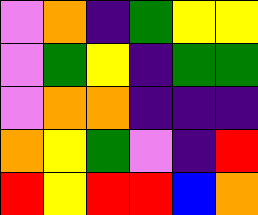[["violet", "orange", "indigo", "green", "yellow", "yellow"], ["violet", "green", "yellow", "indigo", "green", "green"], ["violet", "orange", "orange", "indigo", "indigo", "indigo"], ["orange", "yellow", "green", "violet", "indigo", "red"], ["red", "yellow", "red", "red", "blue", "orange"]]